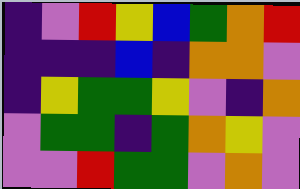[["indigo", "violet", "red", "yellow", "blue", "green", "orange", "red"], ["indigo", "indigo", "indigo", "blue", "indigo", "orange", "orange", "violet"], ["indigo", "yellow", "green", "green", "yellow", "violet", "indigo", "orange"], ["violet", "green", "green", "indigo", "green", "orange", "yellow", "violet"], ["violet", "violet", "red", "green", "green", "violet", "orange", "violet"]]